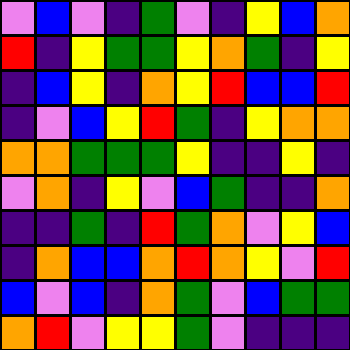[["violet", "blue", "violet", "indigo", "green", "violet", "indigo", "yellow", "blue", "orange"], ["red", "indigo", "yellow", "green", "green", "yellow", "orange", "green", "indigo", "yellow"], ["indigo", "blue", "yellow", "indigo", "orange", "yellow", "red", "blue", "blue", "red"], ["indigo", "violet", "blue", "yellow", "red", "green", "indigo", "yellow", "orange", "orange"], ["orange", "orange", "green", "green", "green", "yellow", "indigo", "indigo", "yellow", "indigo"], ["violet", "orange", "indigo", "yellow", "violet", "blue", "green", "indigo", "indigo", "orange"], ["indigo", "indigo", "green", "indigo", "red", "green", "orange", "violet", "yellow", "blue"], ["indigo", "orange", "blue", "blue", "orange", "red", "orange", "yellow", "violet", "red"], ["blue", "violet", "blue", "indigo", "orange", "green", "violet", "blue", "green", "green"], ["orange", "red", "violet", "yellow", "yellow", "green", "violet", "indigo", "indigo", "indigo"]]